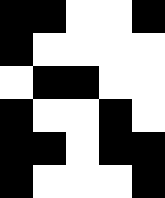[["black", "black", "white", "white", "black"], ["black", "white", "white", "white", "white"], ["white", "black", "black", "white", "white"], ["black", "white", "white", "black", "white"], ["black", "black", "white", "black", "black"], ["black", "white", "white", "white", "black"]]